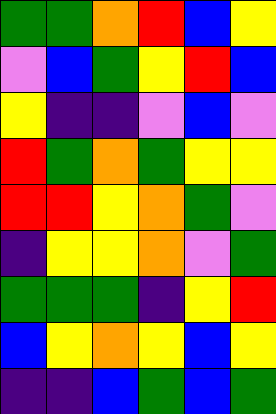[["green", "green", "orange", "red", "blue", "yellow"], ["violet", "blue", "green", "yellow", "red", "blue"], ["yellow", "indigo", "indigo", "violet", "blue", "violet"], ["red", "green", "orange", "green", "yellow", "yellow"], ["red", "red", "yellow", "orange", "green", "violet"], ["indigo", "yellow", "yellow", "orange", "violet", "green"], ["green", "green", "green", "indigo", "yellow", "red"], ["blue", "yellow", "orange", "yellow", "blue", "yellow"], ["indigo", "indigo", "blue", "green", "blue", "green"]]